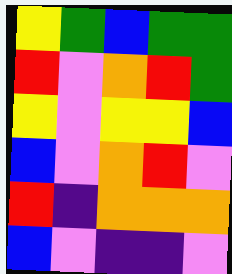[["yellow", "green", "blue", "green", "green"], ["red", "violet", "orange", "red", "green"], ["yellow", "violet", "yellow", "yellow", "blue"], ["blue", "violet", "orange", "red", "violet"], ["red", "indigo", "orange", "orange", "orange"], ["blue", "violet", "indigo", "indigo", "violet"]]